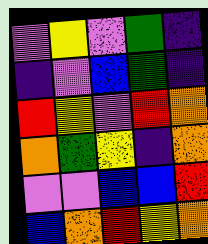[["violet", "yellow", "violet", "green", "indigo"], ["indigo", "violet", "blue", "green", "indigo"], ["red", "yellow", "violet", "red", "orange"], ["orange", "green", "yellow", "indigo", "orange"], ["violet", "violet", "blue", "blue", "red"], ["blue", "orange", "red", "yellow", "orange"]]